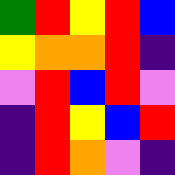[["green", "red", "yellow", "red", "blue"], ["yellow", "orange", "orange", "red", "indigo"], ["violet", "red", "blue", "red", "violet"], ["indigo", "red", "yellow", "blue", "red"], ["indigo", "red", "orange", "violet", "indigo"]]